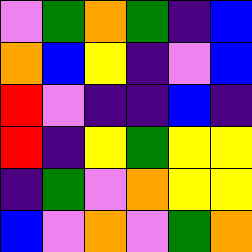[["violet", "green", "orange", "green", "indigo", "blue"], ["orange", "blue", "yellow", "indigo", "violet", "blue"], ["red", "violet", "indigo", "indigo", "blue", "indigo"], ["red", "indigo", "yellow", "green", "yellow", "yellow"], ["indigo", "green", "violet", "orange", "yellow", "yellow"], ["blue", "violet", "orange", "violet", "green", "orange"]]